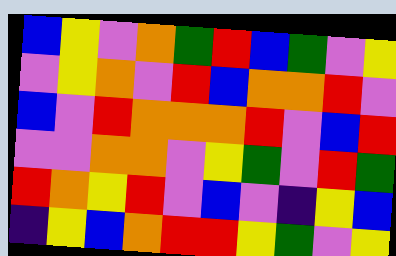[["blue", "yellow", "violet", "orange", "green", "red", "blue", "green", "violet", "yellow"], ["violet", "yellow", "orange", "violet", "red", "blue", "orange", "orange", "red", "violet"], ["blue", "violet", "red", "orange", "orange", "orange", "red", "violet", "blue", "red"], ["violet", "violet", "orange", "orange", "violet", "yellow", "green", "violet", "red", "green"], ["red", "orange", "yellow", "red", "violet", "blue", "violet", "indigo", "yellow", "blue"], ["indigo", "yellow", "blue", "orange", "red", "red", "yellow", "green", "violet", "yellow"]]